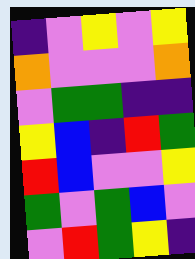[["indigo", "violet", "yellow", "violet", "yellow"], ["orange", "violet", "violet", "violet", "orange"], ["violet", "green", "green", "indigo", "indigo"], ["yellow", "blue", "indigo", "red", "green"], ["red", "blue", "violet", "violet", "yellow"], ["green", "violet", "green", "blue", "violet"], ["violet", "red", "green", "yellow", "indigo"]]